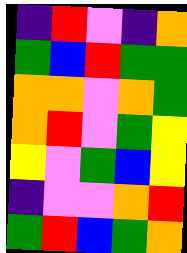[["indigo", "red", "violet", "indigo", "orange"], ["green", "blue", "red", "green", "green"], ["orange", "orange", "violet", "orange", "green"], ["orange", "red", "violet", "green", "yellow"], ["yellow", "violet", "green", "blue", "yellow"], ["indigo", "violet", "violet", "orange", "red"], ["green", "red", "blue", "green", "orange"]]